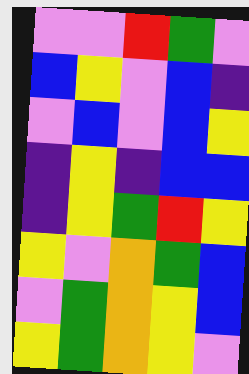[["violet", "violet", "red", "green", "violet"], ["blue", "yellow", "violet", "blue", "indigo"], ["violet", "blue", "violet", "blue", "yellow"], ["indigo", "yellow", "indigo", "blue", "blue"], ["indigo", "yellow", "green", "red", "yellow"], ["yellow", "violet", "orange", "green", "blue"], ["violet", "green", "orange", "yellow", "blue"], ["yellow", "green", "orange", "yellow", "violet"]]